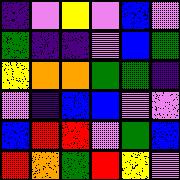[["indigo", "violet", "yellow", "violet", "blue", "violet"], ["green", "indigo", "indigo", "violet", "blue", "green"], ["yellow", "orange", "orange", "green", "green", "indigo"], ["violet", "indigo", "blue", "blue", "violet", "violet"], ["blue", "red", "red", "violet", "green", "blue"], ["red", "orange", "green", "red", "yellow", "violet"]]